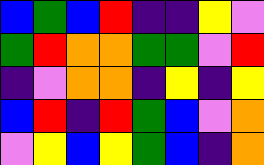[["blue", "green", "blue", "red", "indigo", "indigo", "yellow", "violet"], ["green", "red", "orange", "orange", "green", "green", "violet", "red"], ["indigo", "violet", "orange", "orange", "indigo", "yellow", "indigo", "yellow"], ["blue", "red", "indigo", "red", "green", "blue", "violet", "orange"], ["violet", "yellow", "blue", "yellow", "green", "blue", "indigo", "orange"]]